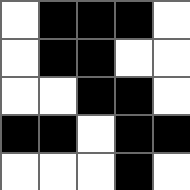[["white", "black", "black", "black", "white"], ["white", "black", "black", "white", "white"], ["white", "white", "black", "black", "white"], ["black", "black", "white", "black", "black"], ["white", "white", "white", "black", "white"]]